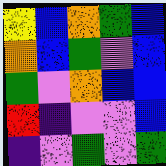[["yellow", "blue", "orange", "green", "blue"], ["orange", "blue", "green", "violet", "blue"], ["green", "violet", "orange", "blue", "blue"], ["red", "indigo", "violet", "violet", "blue"], ["indigo", "violet", "green", "violet", "green"]]